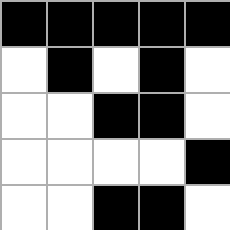[["black", "black", "black", "black", "black"], ["white", "black", "white", "black", "white"], ["white", "white", "black", "black", "white"], ["white", "white", "white", "white", "black"], ["white", "white", "black", "black", "white"]]